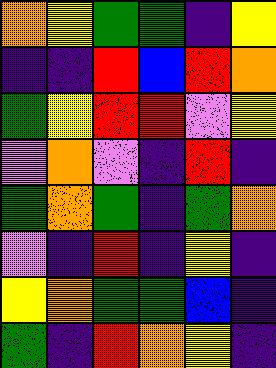[["orange", "yellow", "green", "green", "indigo", "yellow"], ["indigo", "indigo", "red", "blue", "red", "orange"], ["green", "yellow", "red", "red", "violet", "yellow"], ["violet", "orange", "violet", "indigo", "red", "indigo"], ["green", "orange", "green", "indigo", "green", "orange"], ["violet", "indigo", "red", "indigo", "yellow", "indigo"], ["yellow", "orange", "green", "green", "blue", "indigo"], ["green", "indigo", "red", "orange", "yellow", "indigo"]]